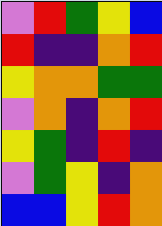[["violet", "red", "green", "yellow", "blue"], ["red", "indigo", "indigo", "orange", "red"], ["yellow", "orange", "orange", "green", "green"], ["violet", "orange", "indigo", "orange", "red"], ["yellow", "green", "indigo", "red", "indigo"], ["violet", "green", "yellow", "indigo", "orange"], ["blue", "blue", "yellow", "red", "orange"]]